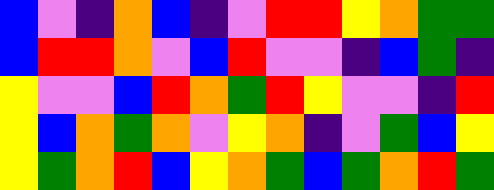[["blue", "violet", "indigo", "orange", "blue", "indigo", "violet", "red", "red", "yellow", "orange", "green", "green"], ["blue", "red", "red", "orange", "violet", "blue", "red", "violet", "violet", "indigo", "blue", "green", "indigo"], ["yellow", "violet", "violet", "blue", "red", "orange", "green", "red", "yellow", "violet", "violet", "indigo", "red"], ["yellow", "blue", "orange", "green", "orange", "violet", "yellow", "orange", "indigo", "violet", "green", "blue", "yellow"], ["yellow", "green", "orange", "red", "blue", "yellow", "orange", "green", "blue", "green", "orange", "red", "green"]]